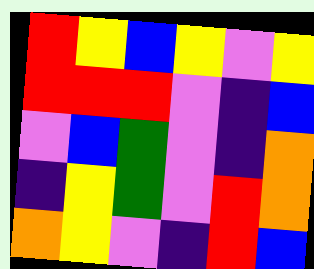[["red", "yellow", "blue", "yellow", "violet", "yellow"], ["red", "red", "red", "violet", "indigo", "blue"], ["violet", "blue", "green", "violet", "indigo", "orange"], ["indigo", "yellow", "green", "violet", "red", "orange"], ["orange", "yellow", "violet", "indigo", "red", "blue"]]